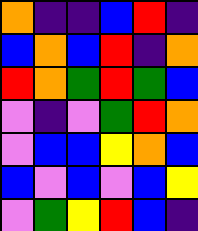[["orange", "indigo", "indigo", "blue", "red", "indigo"], ["blue", "orange", "blue", "red", "indigo", "orange"], ["red", "orange", "green", "red", "green", "blue"], ["violet", "indigo", "violet", "green", "red", "orange"], ["violet", "blue", "blue", "yellow", "orange", "blue"], ["blue", "violet", "blue", "violet", "blue", "yellow"], ["violet", "green", "yellow", "red", "blue", "indigo"]]